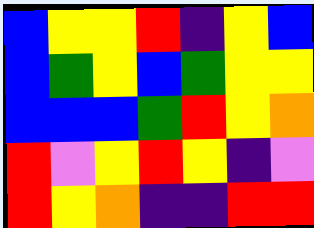[["blue", "yellow", "yellow", "red", "indigo", "yellow", "blue"], ["blue", "green", "yellow", "blue", "green", "yellow", "yellow"], ["blue", "blue", "blue", "green", "red", "yellow", "orange"], ["red", "violet", "yellow", "red", "yellow", "indigo", "violet"], ["red", "yellow", "orange", "indigo", "indigo", "red", "red"]]